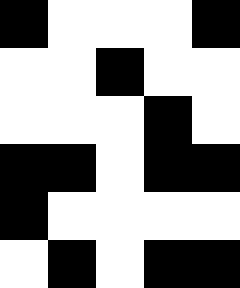[["black", "white", "white", "white", "black"], ["white", "white", "black", "white", "white"], ["white", "white", "white", "black", "white"], ["black", "black", "white", "black", "black"], ["black", "white", "white", "white", "white"], ["white", "black", "white", "black", "black"]]